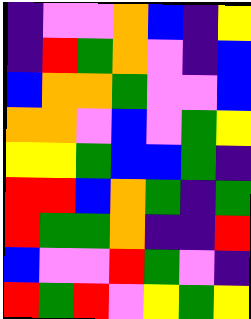[["indigo", "violet", "violet", "orange", "blue", "indigo", "yellow"], ["indigo", "red", "green", "orange", "violet", "indigo", "blue"], ["blue", "orange", "orange", "green", "violet", "violet", "blue"], ["orange", "orange", "violet", "blue", "violet", "green", "yellow"], ["yellow", "yellow", "green", "blue", "blue", "green", "indigo"], ["red", "red", "blue", "orange", "green", "indigo", "green"], ["red", "green", "green", "orange", "indigo", "indigo", "red"], ["blue", "violet", "violet", "red", "green", "violet", "indigo"], ["red", "green", "red", "violet", "yellow", "green", "yellow"]]